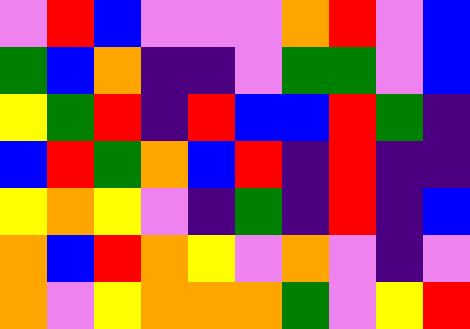[["violet", "red", "blue", "violet", "violet", "violet", "orange", "red", "violet", "blue"], ["green", "blue", "orange", "indigo", "indigo", "violet", "green", "green", "violet", "blue"], ["yellow", "green", "red", "indigo", "red", "blue", "blue", "red", "green", "indigo"], ["blue", "red", "green", "orange", "blue", "red", "indigo", "red", "indigo", "indigo"], ["yellow", "orange", "yellow", "violet", "indigo", "green", "indigo", "red", "indigo", "blue"], ["orange", "blue", "red", "orange", "yellow", "violet", "orange", "violet", "indigo", "violet"], ["orange", "violet", "yellow", "orange", "orange", "orange", "green", "violet", "yellow", "red"]]